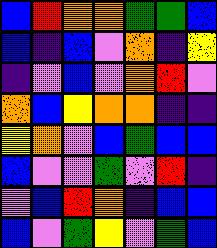[["blue", "red", "orange", "orange", "green", "green", "blue"], ["blue", "indigo", "blue", "violet", "orange", "indigo", "yellow"], ["indigo", "violet", "blue", "violet", "orange", "red", "violet"], ["orange", "blue", "yellow", "orange", "orange", "indigo", "indigo"], ["yellow", "orange", "violet", "blue", "green", "blue", "blue"], ["blue", "violet", "violet", "green", "violet", "red", "indigo"], ["violet", "blue", "red", "orange", "indigo", "blue", "blue"], ["blue", "violet", "green", "yellow", "violet", "green", "blue"]]